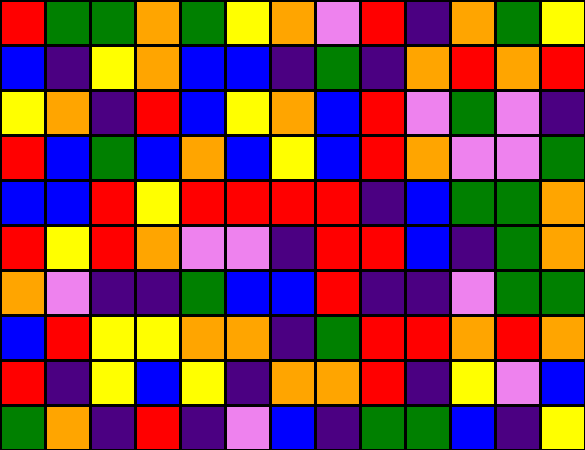[["red", "green", "green", "orange", "green", "yellow", "orange", "violet", "red", "indigo", "orange", "green", "yellow"], ["blue", "indigo", "yellow", "orange", "blue", "blue", "indigo", "green", "indigo", "orange", "red", "orange", "red"], ["yellow", "orange", "indigo", "red", "blue", "yellow", "orange", "blue", "red", "violet", "green", "violet", "indigo"], ["red", "blue", "green", "blue", "orange", "blue", "yellow", "blue", "red", "orange", "violet", "violet", "green"], ["blue", "blue", "red", "yellow", "red", "red", "red", "red", "indigo", "blue", "green", "green", "orange"], ["red", "yellow", "red", "orange", "violet", "violet", "indigo", "red", "red", "blue", "indigo", "green", "orange"], ["orange", "violet", "indigo", "indigo", "green", "blue", "blue", "red", "indigo", "indigo", "violet", "green", "green"], ["blue", "red", "yellow", "yellow", "orange", "orange", "indigo", "green", "red", "red", "orange", "red", "orange"], ["red", "indigo", "yellow", "blue", "yellow", "indigo", "orange", "orange", "red", "indigo", "yellow", "violet", "blue"], ["green", "orange", "indigo", "red", "indigo", "violet", "blue", "indigo", "green", "green", "blue", "indigo", "yellow"]]